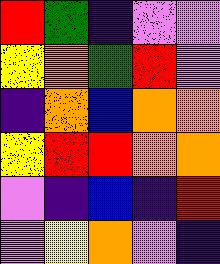[["red", "green", "indigo", "violet", "violet"], ["yellow", "orange", "green", "red", "violet"], ["indigo", "orange", "blue", "orange", "orange"], ["yellow", "red", "red", "orange", "orange"], ["violet", "indigo", "blue", "indigo", "red"], ["violet", "yellow", "orange", "violet", "indigo"]]